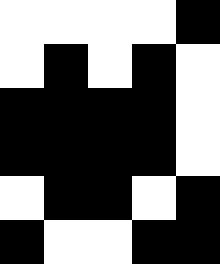[["white", "white", "white", "white", "black"], ["white", "black", "white", "black", "white"], ["black", "black", "black", "black", "white"], ["black", "black", "black", "black", "white"], ["white", "black", "black", "white", "black"], ["black", "white", "white", "black", "black"]]